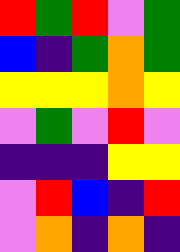[["red", "green", "red", "violet", "green"], ["blue", "indigo", "green", "orange", "green"], ["yellow", "yellow", "yellow", "orange", "yellow"], ["violet", "green", "violet", "red", "violet"], ["indigo", "indigo", "indigo", "yellow", "yellow"], ["violet", "red", "blue", "indigo", "red"], ["violet", "orange", "indigo", "orange", "indigo"]]